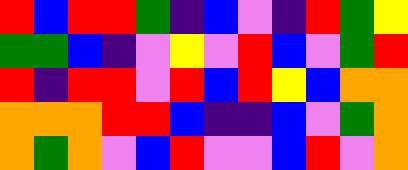[["red", "blue", "red", "red", "green", "indigo", "blue", "violet", "indigo", "red", "green", "yellow"], ["green", "green", "blue", "indigo", "violet", "yellow", "violet", "red", "blue", "violet", "green", "red"], ["red", "indigo", "red", "red", "violet", "red", "blue", "red", "yellow", "blue", "orange", "orange"], ["orange", "orange", "orange", "red", "red", "blue", "indigo", "indigo", "blue", "violet", "green", "orange"], ["orange", "green", "orange", "violet", "blue", "red", "violet", "violet", "blue", "red", "violet", "orange"]]